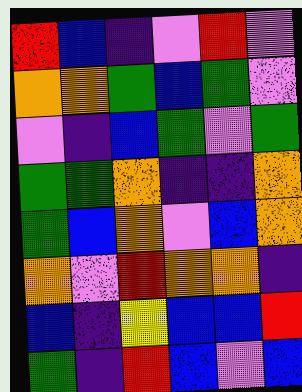[["red", "blue", "indigo", "violet", "red", "violet"], ["orange", "orange", "green", "blue", "green", "violet"], ["violet", "indigo", "blue", "green", "violet", "green"], ["green", "green", "orange", "indigo", "indigo", "orange"], ["green", "blue", "orange", "violet", "blue", "orange"], ["orange", "violet", "red", "orange", "orange", "indigo"], ["blue", "indigo", "yellow", "blue", "blue", "red"], ["green", "indigo", "red", "blue", "violet", "blue"]]